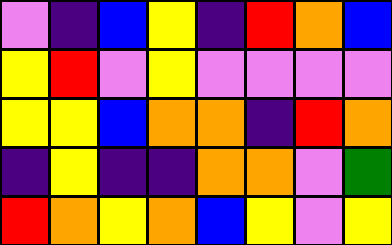[["violet", "indigo", "blue", "yellow", "indigo", "red", "orange", "blue"], ["yellow", "red", "violet", "yellow", "violet", "violet", "violet", "violet"], ["yellow", "yellow", "blue", "orange", "orange", "indigo", "red", "orange"], ["indigo", "yellow", "indigo", "indigo", "orange", "orange", "violet", "green"], ["red", "orange", "yellow", "orange", "blue", "yellow", "violet", "yellow"]]